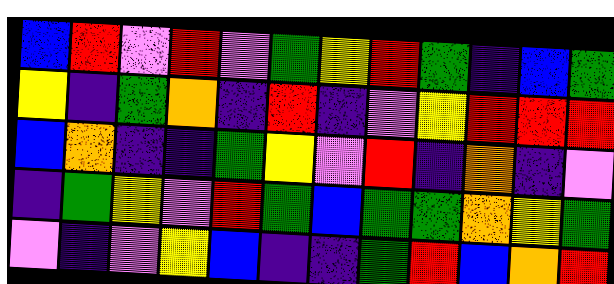[["blue", "red", "violet", "red", "violet", "green", "yellow", "red", "green", "indigo", "blue", "green"], ["yellow", "indigo", "green", "orange", "indigo", "red", "indigo", "violet", "yellow", "red", "red", "red"], ["blue", "orange", "indigo", "indigo", "green", "yellow", "violet", "red", "indigo", "orange", "indigo", "violet"], ["indigo", "green", "yellow", "violet", "red", "green", "blue", "green", "green", "orange", "yellow", "green"], ["violet", "indigo", "violet", "yellow", "blue", "indigo", "indigo", "green", "red", "blue", "orange", "red"]]